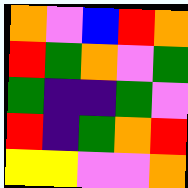[["orange", "violet", "blue", "red", "orange"], ["red", "green", "orange", "violet", "green"], ["green", "indigo", "indigo", "green", "violet"], ["red", "indigo", "green", "orange", "red"], ["yellow", "yellow", "violet", "violet", "orange"]]